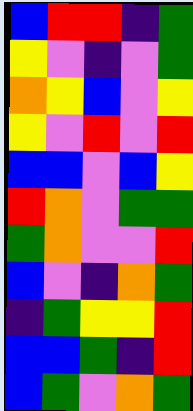[["blue", "red", "red", "indigo", "green"], ["yellow", "violet", "indigo", "violet", "green"], ["orange", "yellow", "blue", "violet", "yellow"], ["yellow", "violet", "red", "violet", "red"], ["blue", "blue", "violet", "blue", "yellow"], ["red", "orange", "violet", "green", "green"], ["green", "orange", "violet", "violet", "red"], ["blue", "violet", "indigo", "orange", "green"], ["indigo", "green", "yellow", "yellow", "red"], ["blue", "blue", "green", "indigo", "red"], ["blue", "green", "violet", "orange", "green"]]